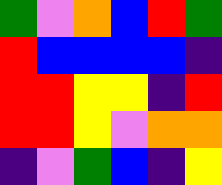[["green", "violet", "orange", "blue", "red", "green"], ["red", "blue", "blue", "blue", "blue", "indigo"], ["red", "red", "yellow", "yellow", "indigo", "red"], ["red", "red", "yellow", "violet", "orange", "orange"], ["indigo", "violet", "green", "blue", "indigo", "yellow"]]